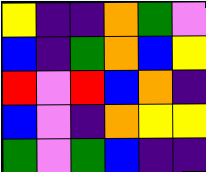[["yellow", "indigo", "indigo", "orange", "green", "violet"], ["blue", "indigo", "green", "orange", "blue", "yellow"], ["red", "violet", "red", "blue", "orange", "indigo"], ["blue", "violet", "indigo", "orange", "yellow", "yellow"], ["green", "violet", "green", "blue", "indigo", "indigo"]]